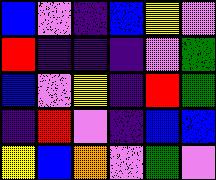[["blue", "violet", "indigo", "blue", "yellow", "violet"], ["red", "indigo", "indigo", "indigo", "violet", "green"], ["blue", "violet", "yellow", "indigo", "red", "green"], ["indigo", "red", "violet", "indigo", "blue", "blue"], ["yellow", "blue", "orange", "violet", "green", "violet"]]